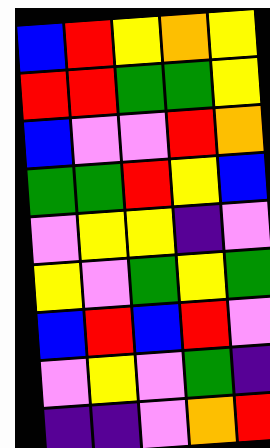[["blue", "red", "yellow", "orange", "yellow"], ["red", "red", "green", "green", "yellow"], ["blue", "violet", "violet", "red", "orange"], ["green", "green", "red", "yellow", "blue"], ["violet", "yellow", "yellow", "indigo", "violet"], ["yellow", "violet", "green", "yellow", "green"], ["blue", "red", "blue", "red", "violet"], ["violet", "yellow", "violet", "green", "indigo"], ["indigo", "indigo", "violet", "orange", "red"]]